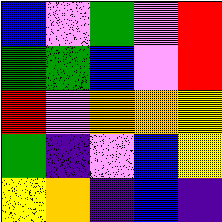[["blue", "violet", "green", "violet", "red"], ["green", "green", "blue", "violet", "red"], ["red", "violet", "orange", "orange", "yellow"], ["green", "indigo", "violet", "blue", "yellow"], ["yellow", "orange", "indigo", "blue", "indigo"]]